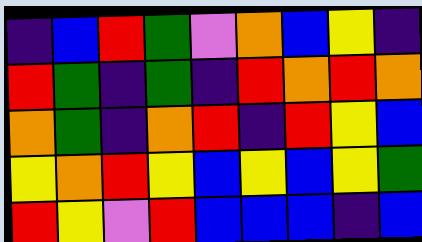[["indigo", "blue", "red", "green", "violet", "orange", "blue", "yellow", "indigo"], ["red", "green", "indigo", "green", "indigo", "red", "orange", "red", "orange"], ["orange", "green", "indigo", "orange", "red", "indigo", "red", "yellow", "blue"], ["yellow", "orange", "red", "yellow", "blue", "yellow", "blue", "yellow", "green"], ["red", "yellow", "violet", "red", "blue", "blue", "blue", "indigo", "blue"]]